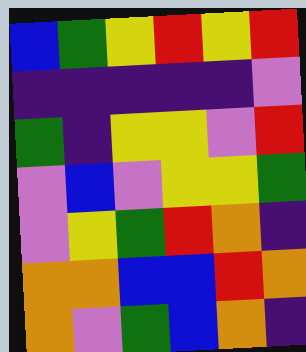[["blue", "green", "yellow", "red", "yellow", "red"], ["indigo", "indigo", "indigo", "indigo", "indigo", "violet"], ["green", "indigo", "yellow", "yellow", "violet", "red"], ["violet", "blue", "violet", "yellow", "yellow", "green"], ["violet", "yellow", "green", "red", "orange", "indigo"], ["orange", "orange", "blue", "blue", "red", "orange"], ["orange", "violet", "green", "blue", "orange", "indigo"]]